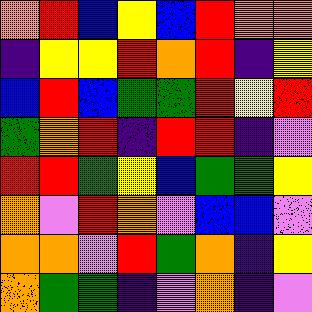[["orange", "red", "blue", "yellow", "blue", "red", "orange", "orange"], ["indigo", "yellow", "yellow", "red", "orange", "red", "indigo", "yellow"], ["blue", "red", "blue", "green", "green", "red", "yellow", "red"], ["green", "orange", "red", "indigo", "red", "red", "indigo", "violet"], ["red", "red", "green", "yellow", "blue", "green", "green", "yellow"], ["orange", "violet", "red", "orange", "violet", "blue", "blue", "violet"], ["orange", "orange", "violet", "red", "green", "orange", "indigo", "yellow"], ["orange", "green", "green", "indigo", "violet", "orange", "indigo", "violet"]]